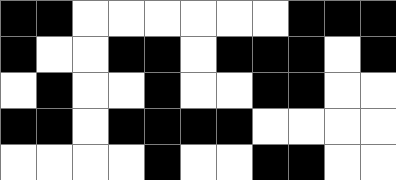[["black", "black", "white", "white", "white", "white", "white", "white", "black", "black", "black"], ["black", "white", "white", "black", "black", "white", "black", "black", "black", "white", "black"], ["white", "black", "white", "white", "black", "white", "white", "black", "black", "white", "white"], ["black", "black", "white", "black", "black", "black", "black", "white", "white", "white", "white"], ["white", "white", "white", "white", "black", "white", "white", "black", "black", "white", "white"]]